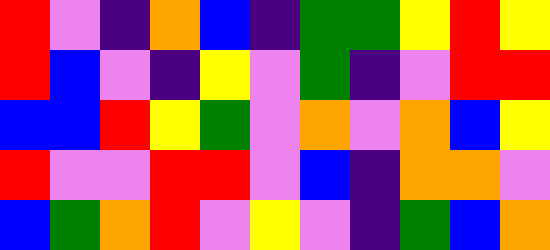[["red", "violet", "indigo", "orange", "blue", "indigo", "green", "green", "yellow", "red", "yellow"], ["red", "blue", "violet", "indigo", "yellow", "violet", "green", "indigo", "violet", "red", "red"], ["blue", "blue", "red", "yellow", "green", "violet", "orange", "violet", "orange", "blue", "yellow"], ["red", "violet", "violet", "red", "red", "violet", "blue", "indigo", "orange", "orange", "violet"], ["blue", "green", "orange", "red", "violet", "yellow", "violet", "indigo", "green", "blue", "orange"]]